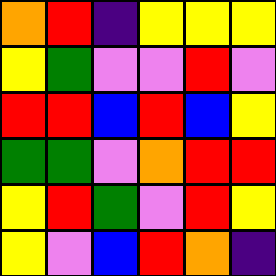[["orange", "red", "indigo", "yellow", "yellow", "yellow"], ["yellow", "green", "violet", "violet", "red", "violet"], ["red", "red", "blue", "red", "blue", "yellow"], ["green", "green", "violet", "orange", "red", "red"], ["yellow", "red", "green", "violet", "red", "yellow"], ["yellow", "violet", "blue", "red", "orange", "indigo"]]